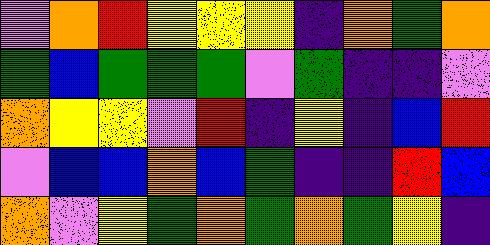[["violet", "orange", "red", "yellow", "yellow", "yellow", "indigo", "orange", "green", "orange"], ["green", "blue", "green", "green", "green", "violet", "green", "indigo", "indigo", "violet"], ["orange", "yellow", "yellow", "violet", "red", "indigo", "yellow", "indigo", "blue", "red"], ["violet", "blue", "blue", "orange", "blue", "green", "indigo", "indigo", "red", "blue"], ["orange", "violet", "yellow", "green", "orange", "green", "orange", "green", "yellow", "indigo"]]